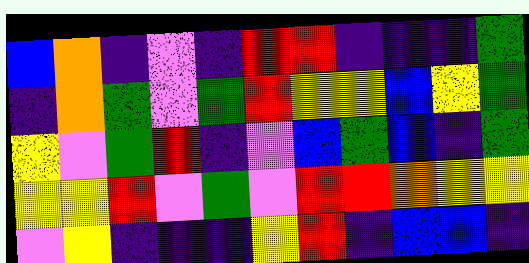[["blue", "orange", "indigo", "violet", "indigo", "red", "red", "indigo", "indigo", "indigo", "green"], ["indigo", "orange", "green", "violet", "green", "red", "yellow", "yellow", "blue", "yellow", "green"], ["yellow", "violet", "green", "red", "indigo", "violet", "blue", "green", "blue", "indigo", "green"], ["yellow", "yellow", "red", "violet", "green", "violet", "red", "red", "orange", "yellow", "yellow"], ["violet", "yellow", "indigo", "indigo", "indigo", "yellow", "red", "indigo", "blue", "blue", "indigo"]]